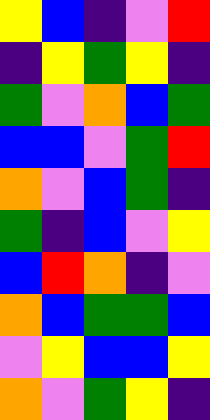[["yellow", "blue", "indigo", "violet", "red"], ["indigo", "yellow", "green", "yellow", "indigo"], ["green", "violet", "orange", "blue", "green"], ["blue", "blue", "violet", "green", "red"], ["orange", "violet", "blue", "green", "indigo"], ["green", "indigo", "blue", "violet", "yellow"], ["blue", "red", "orange", "indigo", "violet"], ["orange", "blue", "green", "green", "blue"], ["violet", "yellow", "blue", "blue", "yellow"], ["orange", "violet", "green", "yellow", "indigo"]]